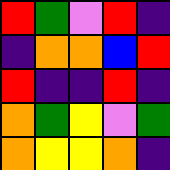[["red", "green", "violet", "red", "indigo"], ["indigo", "orange", "orange", "blue", "red"], ["red", "indigo", "indigo", "red", "indigo"], ["orange", "green", "yellow", "violet", "green"], ["orange", "yellow", "yellow", "orange", "indigo"]]